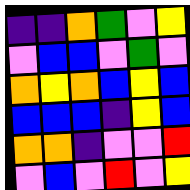[["indigo", "indigo", "orange", "green", "violet", "yellow"], ["violet", "blue", "blue", "violet", "green", "violet"], ["orange", "yellow", "orange", "blue", "yellow", "blue"], ["blue", "blue", "blue", "indigo", "yellow", "blue"], ["orange", "orange", "indigo", "violet", "violet", "red"], ["violet", "blue", "violet", "red", "violet", "yellow"]]